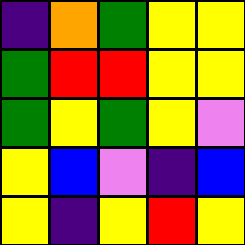[["indigo", "orange", "green", "yellow", "yellow"], ["green", "red", "red", "yellow", "yellow"], ["green", "yellow", "green", "yellow", "violet"], ["yellow", "blue", "violet", "indigo", "blue"], ["yellow", "indigo", "yellow", "red", "yellow"]]